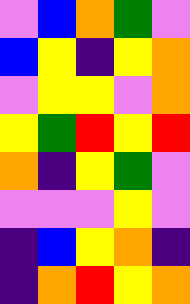[["violet", "blue", "orange", "green", "violet"], ["blue", "yellow", "indigo", "yellow", "orange"], ["violet", "yellow", "yellow", "violet", "orange"], ["yellow", "green", "red", "yellow", "red"], ["orange", "indigo", "yellow", "green", "violet"], ["violet", "violet", "violet", "yellow", "violet"], ["indigo", "blue", "yellow", "orange", "indigo"], ["indigo", "orange", "red", "yellow", "orange"]]